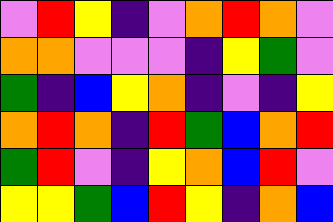[["violet", "red", "yellow", "indigo", "violet", "orange", "red", "orange", "violet"], ["orange", "orange", "violet", "violet", "violet", "indigo", "yellow", "green", "violet"], ["green", "indigo", "blue", "yellow", "orange", "indigo", "violet", "indigo", "yellow"], ["orange", "red", "orange", "indigo", "red", "green", "blue", "orange", "red"], ["green", "red", "violet", "indigo", "yellow", "orange", "blue", "red", "violet"], ["yellow", "yellow", "green", "blue", "red", "yellow", "indigo", "orange", "blue"]]